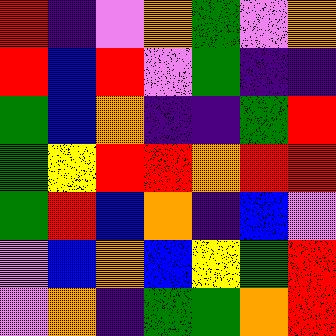[["red", "indigo", "violet", "orange", "green", "violet", "orange"], ["red", "blue", "red", "violet", "green", "indigo", "indigo"], ["green", "blue", "orange", "indigo", "indigo", "green", "red"], ["green", "yellow", "red", "red", "orange", "red", "red"], ["green", "red", "blue", "orange", "indigo", "blue", "violet"], ["violet", "blue", "orange", "blue", "yellow", "green", "red"], ["violet", "orange", "indigo", "green", "green", "orange", "red"]]